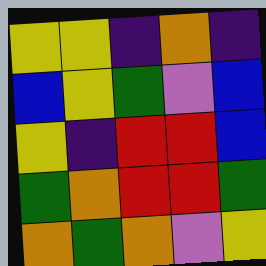[["yellow", "yellow", "indigo", "orange", "indigo"], ["blue", "yellow", "green", "violet", "blue"], ["yellow", "indigo", "red", "red", "blue"], ["green", "orange", "red", "red", "green"], ["orange", "green", "orange", "violet", "yellow"]]